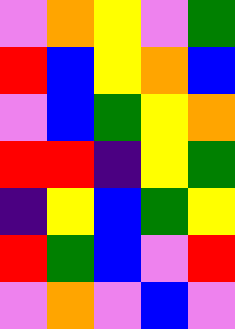[["violet", "orange", "yellow", "violet", "green"], ["red", "blue", "yellow", "orange", "blue"], ["violet", "blue", "green", "yellow", "orange"], ["red", "red", "indigo", "yellow", "green"], ["indigo", "yellow", "blue", "green", "yellow"], ["red", "green", "blue", "violet", "red"], ["violet", "orange", "violet", "blue", "violet"]]